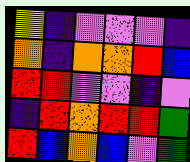[["yellow", "indigo", "violet", "violet", "violet", "indigo"], ["orange", "indigo", "orange", "orange", "red", "blue"], ["red", "red", "violet", "violet", "indigo", "violet"], ["indigo", "red", "orange", "red", "red", "green"], ["red", "blue", "orange", "blue", "violet", "green"]]